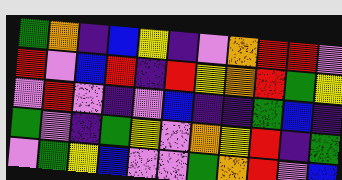[["green", "orange", "indigo", "blue", "yellow", "indigo", "violet", "orange", "red", "red", "violet"], ["red", "violet", "blue", "red", "indigo", "red", "yellow", "orange", "red", "green", "yellow"], ["violet", "red", "violet", "indigo", "violet", "blue", "indigo", "indigo", "green", "blue", "indigo"], ["green", "violet", "indigo", "green", "yellow", "violet", "orange", "yellow", "red", "indigo", "green"], ["violet", "green", "yellow", "blue", "violet", "violet", "green", "orange", "red", "violet", "blue"]]